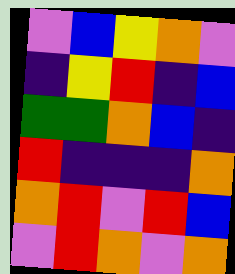[["violet", "blue", "yellow", "orange", "violet"], ["indigo", "yellow", "red", "indigo", "blue"], ["green", "green", "orange", "blue", "indigo"], ["red", "indigo", "indigo", "indigo", "orange"], ["orange", "red", "violet", "red", "blue"], ["violet", "red", "orange", "violet", "orange"]]